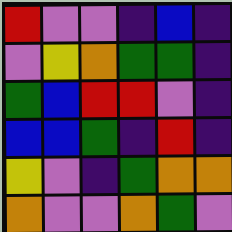[["red", "violet", "violet", "indigo", "blue", "indigo"], ["violet", "yellow", "orange", "green", "green", "indigo"], ["green", "blue", "red", "red", "violet", "indigo"], ["blue", "blue", "green", "indigo", "red", "indigo"], ["yellow", "violet", "indigo", "green", "orange", "orange"], ["orange", "violet", "violet", "orange", "green", "violet"]]